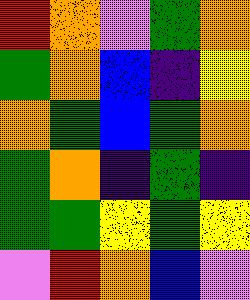[["red", "orange", "violet", "green", "orange"], ["green", "orange", "blue", "indigo", "yellow"], ["orange", "green", "blue", "green", "orange"], ["green", "orange", "indigo", "green", "indigo"], ["green", "green", "yellow", "green", "yellow"], ["violet", "red", "orange", "blue", "violet"]]